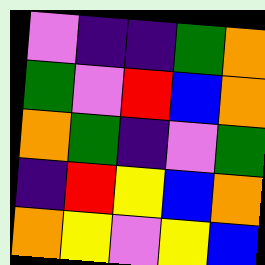[["violet", "indigo", "indigo", "green", "orange"], ["green", "violet", "red", "blue", "orange"], ["orange", "green", "indigo", "violet", "green"], ["indigo", "red", "yellow", "blue", "orange"], ["orange", "yellow", "violet", "yellow", "blue"]]